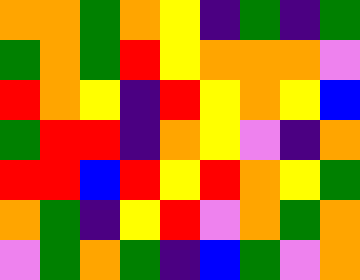[["orange", "orange", "green", "orange", "yellow", "indigo", "green", "indigo", "green"], ["green", "orange", "green", "red", "yellow", "orange", "orange", "orange", "violet"], ["red", "orange", "yellow", "indigo", "red", "yellow", "orange", "yellow", "blue"], ["green", "red", "red", "indigo", "orange", "yellow", "violet", "indigo", "orange"], ["red", "red", "blue", "red", "yellow", "red", "orange", "yellow", "green"], ["orange", "green", "indigo", "yellow", "red", "violet", "orange", "green", "orange"], ["violet", "green", "orange", "green", "indigo", "blue", "green", "violet", "orange"]]